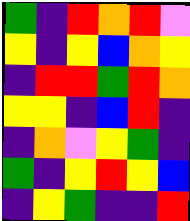[["green", "indigo", "red", "orange", "red", "violet"], ["yellow", "indigo", "yellow", "blue", "orange", "yellow"], ["indigo", "red", "red", "green", "red", "orange"], ["yellow", "yellow", "indigo", "blue", "red", "indigo"], ["indigo", "orange", "violet", "yellow", "green", "indigo"], ["green", "indigo", "yellow", "red", "yellow", "blue"], ["indigo", "yellow", "green", "indigo", "indigo", "red"]]